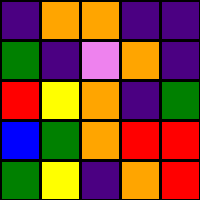[["indigo", "orange", "orange", "indigo", "indigo"], ["green", "indigo", "violet", "orange", "indigo"], ["red", "yellow", "orange", "indigo", "green"], ["blue", "green", "orange", "red", "red"], ["green", "yellow", "indigo", "orange", "red"]]